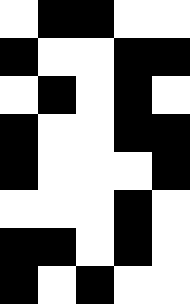[["white", "black", "black", "white", "white"], ["black", "white", "white", "black", "black"], ["white", "black", "white", "black", "white"], ["black", "white", "white", "black", "black"], ["black", "white", "white", "white", "black"], ["white", "white", "white", "black", "white"], ["black", "black", "white", "black", "white"], ["black", "white", "black", "white", "white"]]